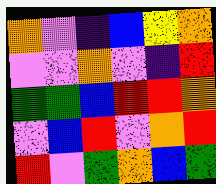[["orange", "violet", "indigo", "blue", "yellow", "orange"], ["violet", "violet", "orange", "violet", "indigo", "red"], ["green", "green", "blue", "red", "red", "orange"], ["violet", "blue", "red", "violet", "orange", "red"], ["red", "violet", "green", "orange", "blue", "green"]]